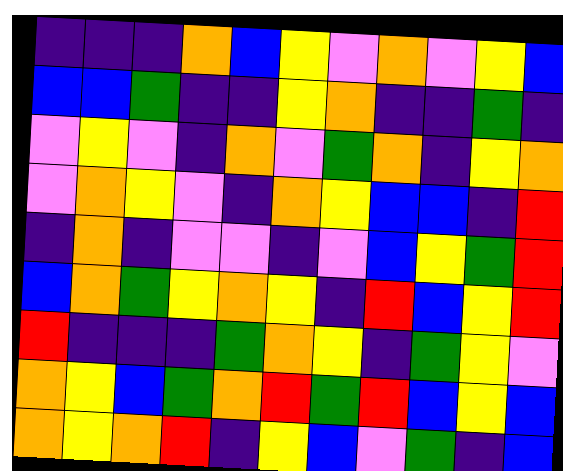[["indigo", "indigo", "indigo", "orange", "blue", "yellow", "violet", "orange", "violet", "yellow", "blue"], ["blue", "blue", "green", "indigo", "indigo", "yellow", "orange", "indigo", "indigo", "green", "indigo"], ["violet", "yellow", "violet", "indigo", "orange", "violet", "green", "orange", "indigo", "yellow", "orange"], ["violet", "orange", "yellow", "violet", "indigo", "orange", "yellow", "blue", "blue", "indigo", "red"], ["indigo", "orange", "indigo", "violet", "violet", "indigo", "violet", "blue", "yellow", "green", "red"], ["blue", "orange", "green", "yellow", "orange", "yellow", "indigo", "red", "blue", "yellow", "red"], ["red", "indigo", "indigo", "indigo", "green", "orange", "yellow", "indigo", "green", "yellow", "violet"], ["orange", "yellow", "blue", "green", "orange", "red", "green", "red", "blue", "yellow", "blue"], ["orange", "yellow", "orange", "red", "indigo", "yellow", "blue", "violet", "green", "indigo", "blue"]]